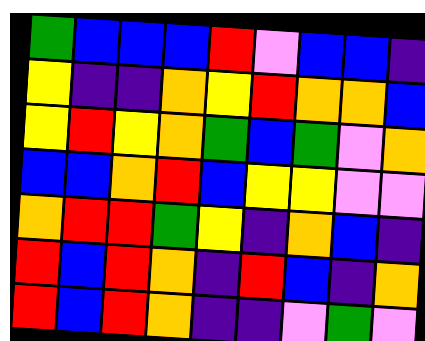[["green", "blue", "blue", "blue", "red", "violet", "blue", "blue", "indigo"], ["yellow", "indigo", "indigo", "orange", "yellow", "red", "orange", "orange", "blue"], ["yellow", "red", "yellow", "orange", "green", "blue", "green", "violet", "orange"], ["blue", "blue", "orange", "red", "blue", "yellow", "yellow", "violet", "violet"], ["orange", "red", "red", "green", "yellow", "indigo", "orange", "blue", "indigo"], ["red", "blue", "red", "orange", "indigo", "red", "blue", "indigo", "orange"], ["red", "blue", "red", "orange", "indigo", "indigo", "violet", "green", "violet"]]